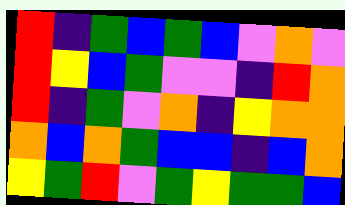[["red", "indigo", "green", "blue", "green", "blue", "violet", "orange", "violet"], ["red", "yellow", "blue", "green", "violet", "violet", "indigo", "red", "orange"], ["red", "indigo", "green", "violet", "orange", "indigo", "yellow", "orange", "orange"], ["orange", "blue", "orange", "green", "blue", "blue", "indigo", "blue", "orange"], ["yellow", "green", "red", "violet", "green", "yellow", "green", "green", "blue"]]